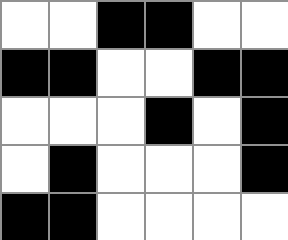[["white", "white", "black", "black", "white", "white"], ["black", "black", "white", "white", "black", "black"], ["white", "white", "white", "black", "white", "black"], ["white", "black", "white", "white", "white", "black"], ["black", "black", "white", "white", "white", "white"]]